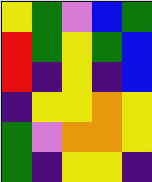[["yellow", "green", "violet", "blue", "green"], ["red", "green", "yellow", "green", "blue"], ["red", "indigo", "yellow", "indigo", "blue"], ["indigo", "yellow", "yellow", "orange", "yellow"], ["green", "violet", "orange", "orange", "yellow"], ["green", "indigo", "yellow", "yellow", "indigo"]]